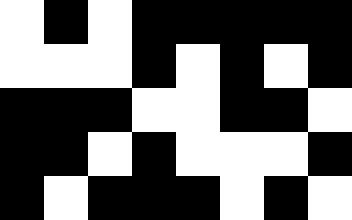[["white", "black", "white", "black", "black", "black", "black", "black"], ["white", "white", "white", "black", "white", "black", "white", "black"], ["black", "black", "black", "white", "white", "black", "black", "white"], ["black", "black", "white", "black", "white", "white", "white", "black"], ["black", "white", "black", "black", "black", "white", "black", "white"]]